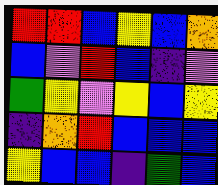[["red", "red", "blue", "yellow", "blue", "orange"], ["blue", "violet", "red", "blue", "indigo", "violet"], ["green", "yellow", "violet", "yellow", "blue", "yellow"], ["indigo", "orange", "red", "blue", "blue", "blue"], ["yellow", "blue", "blue", "indigo", "green", "blue"]]